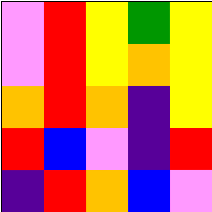[["violet", "red", "yellow", "green", "yellow"], ["violet", "red", "yellow", "orange", "yellow"], ["orange", "red", "orange", "indigo", "yellow"], ["red", "blue", "violet", "indigo", "red"], ["indigo", "red", "orange", "blue", "violet"]]